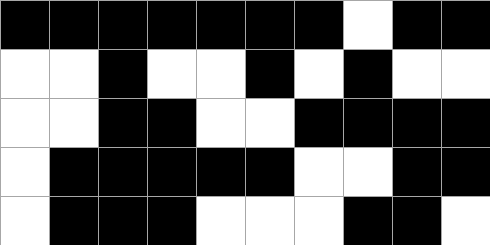[["black", "black", "black", "black", "black", "black", "black", "white", "black", "black"], ["white", "white", "black", "white", "white", "black", "white", "black", "white", "white"], ["white", "white", "black", "black", "white", "white", "black", "black", "black", "black"], ["white", "black", "black", "black", "black", "black", "white", "white", "black", "black"], ["white", "black", "black", "black", "white", "white", "white", "black", "black", "white"]]